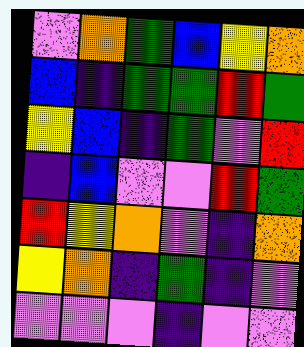[["violet", "orange", "green", "blue", "yellow", "orange"], ["blue", "indigo", "green", "green", "red", "green"], ["yellow", "blue", "indigo", "green", "violet", "red"], ["indigo", "blue", "violet", "violet", "red", "green"], ["red", "yellow", "orange", "violet", "indigo", "orange"], ["yellow", "orange", "indigo", "green", "indigo", "violet"], ["violet", "violet", "violet", "indigo", "violet", "violet"]]